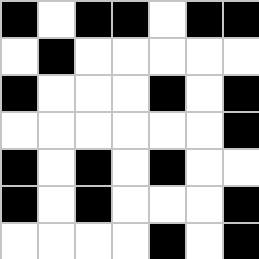[["black", "white", "black", "black", "white", "black", "black"], ["white", "black", "white", "white", "white", "white", "white"], ["black", "white", "white", "white", "black", "white", "black"], ["white", "white", "white", "white", "white", "white", "black"], ["black", "white", "black", "white", "black", "white", "white"], ["black", "white", "black", "white", "white", "white", "black"], ["white", "white", "white", "white", "black", "white", "black"]]